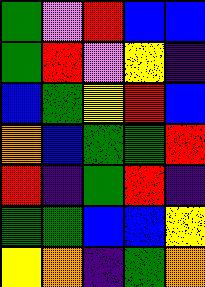[["green", "violet", "red", "blue", "blue"], ["green", "red", "violet", "yellow", "indigo"], ["blue", "green", "yellow", "red", "blue"], ["orange", "blue", "green", "green", "red"], ["red", "indigo", "green", "red", "indigo"], ["green", "green", "blue", "blue", "yellow"], ["yellow", "orange", "indigo", "green", "orange"]]